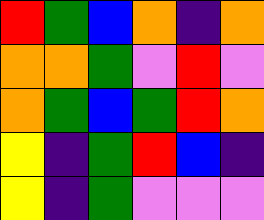[["red", "green", "blue", "orange", "indigo", "orange"], ["orange", "orange", "green", "violet", "red", "violet"], ["orange", "green", "blue", "green", "red", "orange"], ["yellow", "indigo", "green", "red", "blue", "indigo"], ["yellow", "indigo", "green", "violet", "violet", "violet"]]